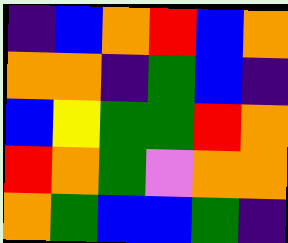[["indigo", "blue", "orange", "red", "blue", "orange"], ["orange", "orange", "indigo", "green", "blue", "indigo"], ["blue", "yellow", "green", "green", "red", "orange"], ["red", "orange", "green", "violet", "orange", "orange"], ["orange", "green", "blue", "blue", "green", "indigo"]]